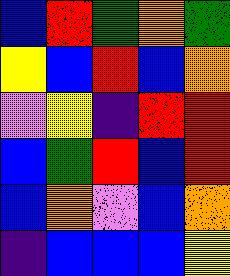[["blue", "red", "green", "orange", "green"], ["yellow", "blue", "red", "blue", "orange"], ["violet", "yellow", "indigo", "red", "red"], ["blue", "green", "red", "blue", "red"], ["blue", "orange", "violet", "blue", "orange"], ["indigo", "blue", "blue", "blue", "yellow"]]